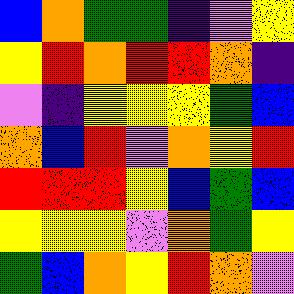[["blue", "orange", "green", "green", "indigo", "violet", "yellow"], ["yellow", "red", "orange", "red", "red", "orange", "indigo"], ["violet", "indigo", "yellow", "yellow", "yellow", "green", "blue"], ["orange", "blue", "red", "violet", "orange", "yellow", "red"], ["red", "red", "red", "yellow", "blue", "green", "blue"], ["yellow", "yellow", "yellow", "violet", "orange", "green", "yellow"], ["green", "blue", "orange", "yellow", "red", "orange", "violet"]]